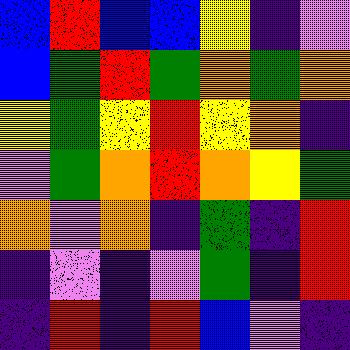[["blue", "red", "blue", "blue", "yellow", "indigo", "violet"], ["blue", "green", "red", "green", "orange", "green", "orange"], ["yellow", "green", "yellow", "red", "yellow", "orange", "indigo"], ["violet", "green", "orange", "red", "orange", "yellow", "green"], ["orange", "violet", "orange", "indigo", "green", "indigo", "red"], ["indigo", "violet", "indigo", "violet", "green", "indigo", "red"], ["indigo", "red", "indigo", "red", "blue", "violet", "indigo"]]